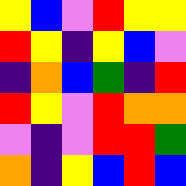[["yellow", "blue", "violet", "red", "yellow", "yellow"], ["red", "yellow", "indigo", "yellow", "blue", "violet"], ["indigo", "orange", "blue", "green", "indigo", "red"], ["red", "yellow", "violet", "red", "orange", "orange"], ["violet", "indigo", "violet", "red", "red", "green"], ["orange", "indigo", "yellow", "blue", "red", "blue"]]